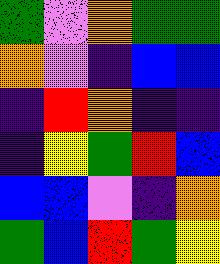[["green", "violet", "orange", "green", "green"], ["orange", "violet", "indigo", "blue", "blue"], ["indigo", "red", "orange", "indigo", "indigo"], ["indigo", "yellow", "green", "red", "blue"], ["blue", "blue", "violet", "indigo", "orange"], ["green", "blue", "red", "green", "yellow"]]